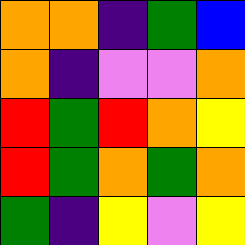[["orange", "orange", "indigo", "green", "blue"], ["orange", "indigo", "violet", "violet", "orange"], ["red", "green", "red", "orange", "yellow"], ["red", "green", "orange", "green", "orange"], ["green", "indigo", "yellow", "violet", "yellow"]]